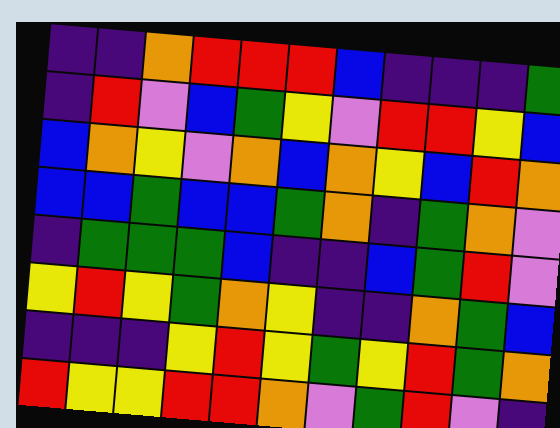[["indigo", "indigo", "orange", "red", "red", "red", "blue", "indigo", "indigo", "indigo", "green"], ["indigo", "red", "violet", "blue", "green", "yellow", "violet", "red", "red", "yellow", "blue"], ["blue", "orange", "yellow", "violet", "orange", "blue", "orange", "yellow", "blue", "red", "orange"], ["blue", "blue", "green", "blue", "blue", "green", "orange", "indigo", "green", "orange", "violet"], ["indigo", "green", "green", "green", "blue", "indigo", "indigo", "blue", "green", "red", "violet"], ["yellow", "red", "yellow", "green", "orange", "yellow", "indigo", "indigo", "orange", "green", "blue"], ["indigo", "indigo", "indigo", "yellow", "red", "yellow", "green", "yellow", "red", "green", "orange"], ["red", "yellow", "yellow", "red", "red", "orange", "violet", "green", "red", "violet", "indigo"]]